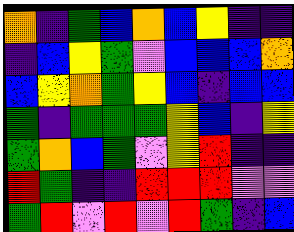[["orange", "indigo", "green", "blue", "orange", "blue", "yellow", "indigo", "indigo"], ["indigo", "blue", "yellow", "green", "violet", "blue", "blue", "blue", "orange"], ["blue", "yellow", "orange", "green", "yellow", "blue", "indigo", "blue", "blue"], ["green", "indigo", "green", "green", "green", "yellow", "blue", "indigo", "yellow"], ["green", "orange", "blue", "green", "violet", "yellow", "red", "indigo", "indigo"], ["red", "green", "indigo", "indigo", "red", "red", "red", "violet", "violet"], ["green", "red", "violet", "red", "violet", "red", "green", "indigo", "blue"]]